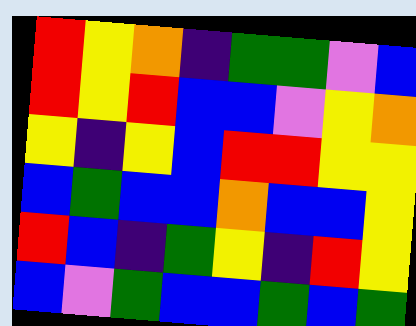[["red", "yellow", "orange", "indigo", "green", "green", "violet", "blue"], ["red", "yellow", "red", "blue", "blue", "violet", "yellow", "orange"], ["yellow", "indigo", "yellow", "blue", "red", "red", "yellow", "yellow"], ["blue", "green", "blue", "blue", "orange", "blue", "blue", "yellow"], ["red", "blue", "indigo", "green", "yellow", "indigo", "red", "yellow"], ["blue", "violet", "green", "blue", "blue", "green", "blue", "green"]]